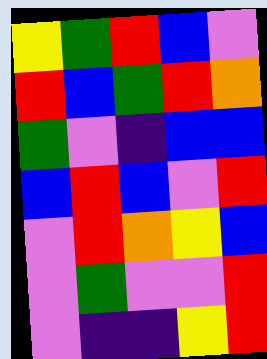[["yellow", "green", "red", "blue", "violet"], ["red", "blue", "green", "red", "orange"], ["green", "violet", "indigo", "blue", "blue"], ["blue", "red", "blue", "violet", "red"], ["violet", "red", "orange", "yellow", "blue"], ["violet", "green", "violet", "violet", "red"], ["violet", "indigo", "indigo", "yellow", "red"]]